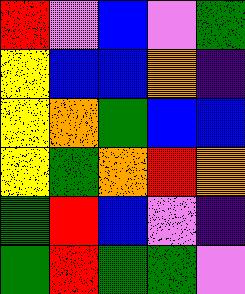[["red", "violet", "blue", "violet", "green"], ["yellow", "blue", "blue", "orange", "indigo"], ["yellow", "orange", "green", "blue", "blue"], ["yellow", "green", "orange", "red", "orange"], ["green", "red", "blue", "violet", "indigo"], ["green", "red", "green", "green", "violet"]]